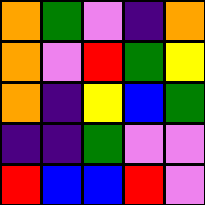[["orange", "green", "violet", "indigo", "orange"], ["orange", "violet", "red", "green", "yellow"], ["orange", "indigo", "yellow", "blue", "green"], ["indigo", "indigo", "green", "violet", "violet"], ["red", "blue", "blue", "red", "violet"]]